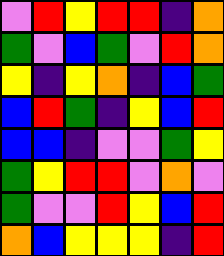[["violet", "red", "yellow", "red", "red", "indigo", "orange"], ["green", "violet", "blue", "green", "violet", "red", "orange"], ["yellow", "indigo", "yellow", "orange", "indigo", "blue", "green"], ["blue", "red", "green", "indigo", "yellow", "blue", "red"], ["blue", "blue", "indigo", "violet", "violet", "green", "yellow"], ["green", "yellow", "red", "red", "violet", "orange", "violet"], ["green", "violet", "violet", "red", "yellow", "blue", "red"], ["orange", "blue", "yellow", "yellow", "yellow", "indigo", "red"]]